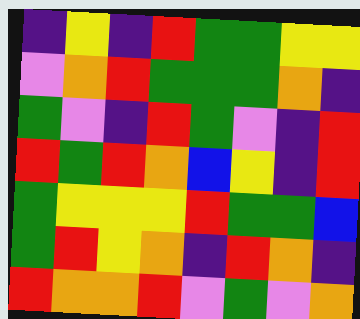[["indigo", "yellow", "indigo", "red", "green", "green", "yellow", "yellow"], ["violet", "orange", "red", "green", "green", "green", "orange", "indigo"], ["green", "violet", "indigo", "red", "green", "violet", "indigo", "red"], ["red", "green", "red", "orange", "blue", "yellow", "indigo", "red"], ["green", "yellow", "yellow", "yellow", "red", "green", "green", "blue"], ["green", "red", "yellow", "orange", "indigo", "red", "orange", "indigo"], ["red", "orange", "orange", "red", "violet", "green", "violet", "orange"]]